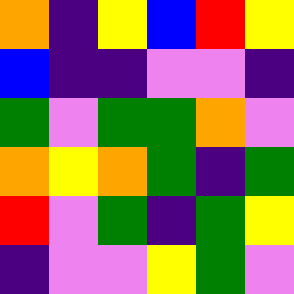[["orange", "indigo", "yellow", "blue", "red", "yellow"], ["blue", "indigo", "indigo", "violet", "violet", "indigo"], ["green", "violet", "green", "green", "orange", "violet"], ["orange", "yellow", "orange", "green", "indigo", "green"], ["red", "violet", "green", "indigo", "green", "yellow"], ["indigo", "violet", "violet", "yellow", "green", "violet"]]